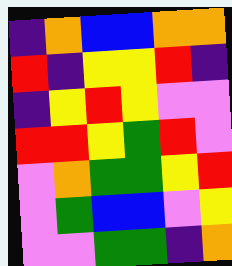[["indigo", "orange", "blue", "blue", "orange", "orange"], ["red", "indigo", "yellow", "yellow", "red", "indigo"], ["indigo", "yellow", "red", "yellow", "violet", "violet"], ["red", "red", "yellow", "green", "red", "violet"], ["violet", "orange", "green", "green", "yellow", "red"], ["violet", "green", "blue", "blue", "violet", "yellow"], ["violet", "violet", "green", "green", "indigo", "orange"]]